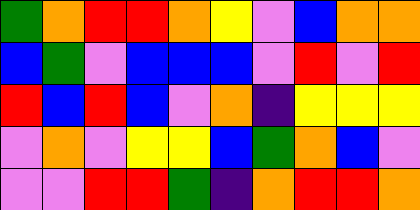[["green", "orange", "red", "red", "orange", "yellow", "violet", "blue", "orange", "orange"], ["blue", "green", "violet", "blue", "blue", "blue", "violet", "red", "violet", "red"], ["red", "blue", "red", "blue", "violet", "orange", "indigo", "yellow", "yellow", "yellow"], ["violet", "orange", "violet", "yellow", "yellow", "blue", "green", "orange", "blue", "violet"], ["violet", "violet", "red", "red", "green", "indigo", "orange", "red", "red", "orange"]]